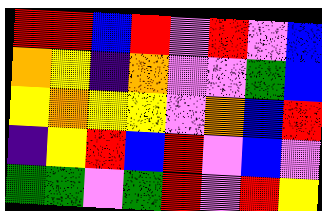[["red", "red", "blue", "red", "violet", "red", "violet", "blue"], ["orange", "yellow", "indigo", "orange", "violet", "violet", "green", "blue"], ["yellow", "orange", "yellow", "yellow", "violet", "orange", "blue", "red"], ["indigo", "yellow", "red", "blue", "red", "violet", "blue", "violet"], ["green", "green", "violet", "green", "red", "violet", "red", "yellow"]]